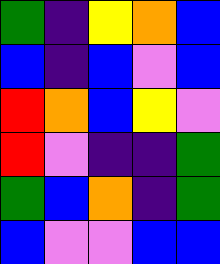[["green", "indigo", "yellow", "orange", "blue"], ["blue", "indigo", "blue", "violet", "blue"], ["red", "orange", "blue", "yellow", "violet"], ["red", "violet", "indigo", "indigo", "green"], ["green", "blue", "orange", "indigo", "green"], ["blue", "violet", "violet", "blue", "blue"]]